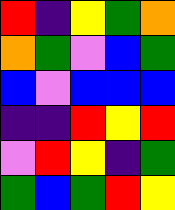[["red", "indigo", "yellow", "green", "orange"], ["orange", "green", "violet", "blue", "green"], ["blue", "violet", "blue", "blue", "blue"], ["indigo", "indigo", "red", "yellow", "red"], ["violet", "red", "yellow", "indigo", "green"], ["green", "blue", "green", "red", "yellow"]]